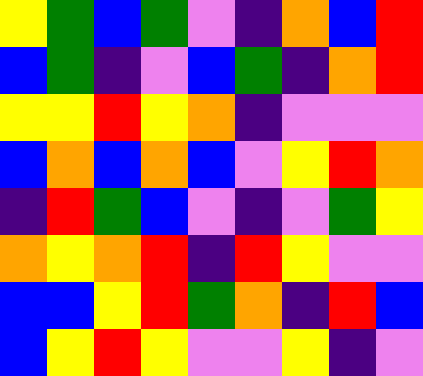[["yellow", "green", "blue", "green", "violet", "indigo", "orange", "blue", "red"], ["blue", "green", "indigo", "violet", "blue", "green", "indigo", "orange", "red"], ["yellow", "yellow", "red", "yellow", "orange", "indigo", "violet", "violet", "violet"], ["blue", "orange", "blue", "orange", "blue", "violet", "yellow", "red", "orange"], ["indigo", "red", "green", "blue", "violet", "indigo", "violet", "green", "yellow"], ["orange", "yellow", "orange", "red", "indigo", "red", "yellow", "violet", "violet"], ["blue", "blue", "yellow", "red", "green", "orange", "indigo", "red", "blue"], ["blue", "yellow", "red", "yellow", "violet", "violet", "yellow", "indigo", "violet"]]